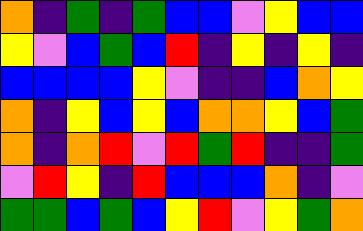[["orange", "indigo", "green", "indigo", "green", "blue", "blue", "violet", "yellow", "blue", "blue"], ["yellow", "violet", "blue", "green", "blue", "red", "indigo", "yellow", "indigo", "yellow", "indigo"], ["blue", "blue", "blue", "blue", "yellow", "violet", "indigo", "indigo", "blue", "orange", "yellow"], ["orange", "indigo", "yellow", "blue", "yellow", "blue", "orange", "orange", "yellow", "blue", "green"], ["orange", "indigo", "orange", "red", "violet", "red", "green", "red", "indigo", "indigo", "green"], ["violet", "red", "yellow", "indigo", "red", "blue", "blue", "blue", "orange", "indigo", "violet"], ["green", "green", "blue", "green", "blue", "yellow", "red", "violet", "yellow", "green", "orange"]]